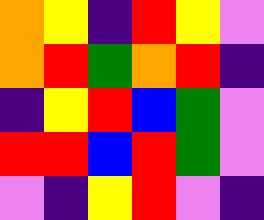[["orange", "yellow", "indigo", "red", "yellow", "violet"], ["orange", "red", "green", "orange", "red", "indigo"], ["indigo", "yellow", "red", "blue", "green", "violet"], ["red", "red", "blue", "red", "green", "violet"], ["violet", "indigo", "yellow", "red", "violet", "indigo"]]